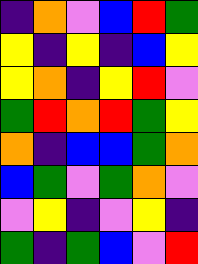[["indigo", "orange", "violet", "blue", "red", "green"], ["yellow", "indigo", "yellow", "indigo", "blue", "yellow"], ["yellow", "orange", "indigo", "yellow", "red", "violet"], ["green", "red", "orange", "red", "green", "yellow"], ["orange", "indigo", "blue", "blue", "green", "orange"], ["blue", "green", "violet", "green", "orange", "violet"], ["violet", "yellow", "indigo", "violet", "yellow", "indigo"], ["green", "indigo", "green", "blue", "violet", "red"]]